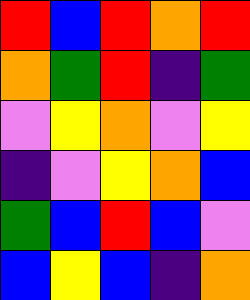[["red", "blue", "red", "orange", "red"], ["orange", "green", "red", "indigo", "green"], ["violet", "yellow", "orange", "violet", "yellow"], ["indigo", "violet", "yellow", "orange", "blue"], ["green", "blue", "red", "blue", "violet"], ["blue", "yellow", "blue", "indigo", "orange"]]